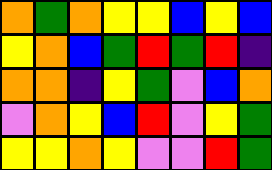[["orange", "green", "orange", "yellow", "yellow", "blue", "yellow", "blue"], ["yellow", "orange", "blue", "green", "red", "green", "red", "indigo"], ["orange", "orange", "indigo", "yellow", "green", "violet", "blue", "orange"], ["violet", "orange", "yellow", "blue", "red", "violet", "yellow", "green"], ["yellow", "yellow", "orange", "yellow", "violet", "violet", "red", "green"]]